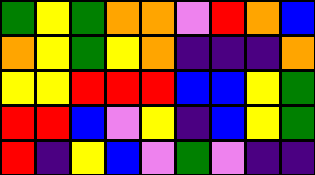[["green", "yellow", "green", "orange", "orange", "violet", "red", "orange", "blue"], ["orange", "yellow", "green", "yellow", "orange", "indigo", "indigo", "indigo", "orange"], ["yellow", "yellow", "red", "red", "red", "blue", "blue", "yellow", "green"], ["red", "red", "blue", "violet", "yellow", "indigo", "blue", "yellow", "green"], ["red", "indigo", "yellow", "blue", "violet", "green", "violet", "indigo", "indigo"]]